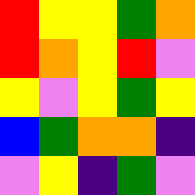[["red", "yellow", "yellow", "green", "orange"], ["red", "orange", "yellow", "red", "violet"], ["yellow", "violet", "yellow", "green", "yellow"], ["blue", "green", "orange", "orange", "indigo"], ["violet", "yellow", "indigo", "green", "violet"]]